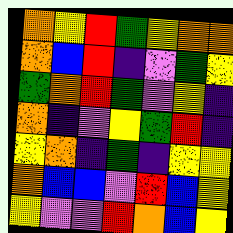[["orange", "yellow", "red", "green", "yellow", "orange", "orange"], ["orange", "blue", "red", "indigo", "violet", "green", "yellow"], ["green", "orange", "red", "green", "violet", "yellow", "indigo"], ["orange", "indigo", "violet", "yellow", "green", "red", "indigo"], ["yellow", "orange", "indigo", "green", "indigo", "yellow", "yellow"], ["orange", "blue", "blue", "violet", "red", "blue", "yellow"], ["yellow", "violet", "violet", "red", "orange", "blue", "yellow"]]